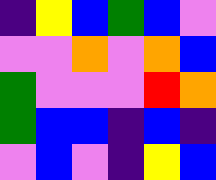[["indigo", "yellow", "blue", "green", "blue", "violet"], ["violet", "violet", "orange", "violet", "orange", "blue"], ["green", "violet", "violet", "violet", "red", "orange"], ["green", "blue", "blue", "indigo", "blue", "indigo"], ["violet", "blue", "violet", "indigo", "yellow", "blue"]]